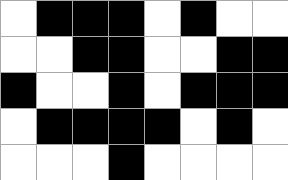[["white", "black", "black", "black", "white", "black", "white", "white"], ["white", "white", "black", "black", "white", "white", "black", "black"], ["black", "white", "white", "black", "white", "black", "black", "black"], ["white", "black", "black", "black", "black", "white", "black", "white"], ["white", "white", "white", "black", "white", "white", "white", "white"]]